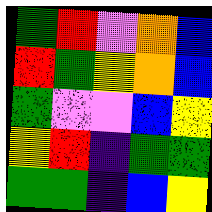[["green", "red", "violet", "orange", "blue"], ["red", "green", "yellow", "orange", "blue"], ["green", "violet", "violet", "blue", "yellow"], ["yellow", "red", "indigo", "green", "green"], ["green", "green", "indigo", "blue", "yellow"]]